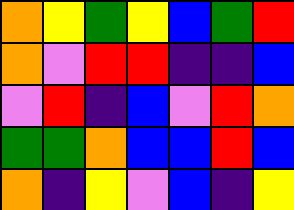[["orange", "yellow", "green", "yellow", "blue", "green", "red"], ["orange", "violet", "red", "red", "indigo", "indigo", "blue"], ["violet", "red", "indigo", "blue", "violet", "red", "orange"], ["green", "green", "orange", "blue", "blue", "red", "blue"], ["orange", "indigo", "yellow", "violet", "blue", "indigo", "yellow"]]